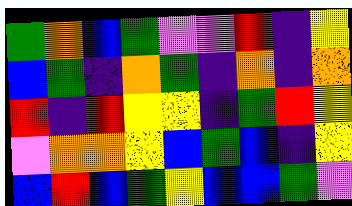[["green", "orange", "blue", "green", "violet", "violet", "red", "indigo", "yellow"], ["blue", "green", "indigo", "orange", "green", "indigo", "orange", "indigo", "orange"], ["red", "indigo", "red", "yellow", "yellow", "indigo", "green", "red", "yellow"], ["violet", "orange", "orange", "yellow", "blue", "green", "blue", "indigo", "yellow"], ["blue", "red", "blue", "green", "yellow", "blue", "blue", "green", "violet"]]